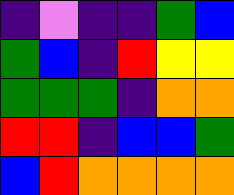[["indigo", "violet", "indigo", "indigo", "green", "blue"], ["green", "blue", "indigo", "red", "yellow", "yellow"], ["green", "green", "green", "indigo", "orange", "orange"], ["red", "red", "indigo", "blue", "blue", "green"], ["blue", "red", "orange", "orange", "orange", "orange"]]